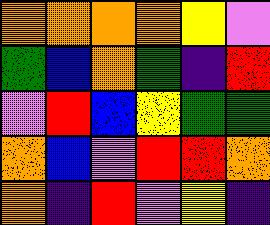[["orange", "orange", "orange", "orange", "yellow", "violet"], ["green", "blue", "orange", "green", "indigo", "red"], ["violet", "red", "blue", "yellow", "green", "green"], ["orange", "blue", "violet", "red", "red", "orange"], ["orange", "indigo", "red", "violet", "yellow", "indigo"]]